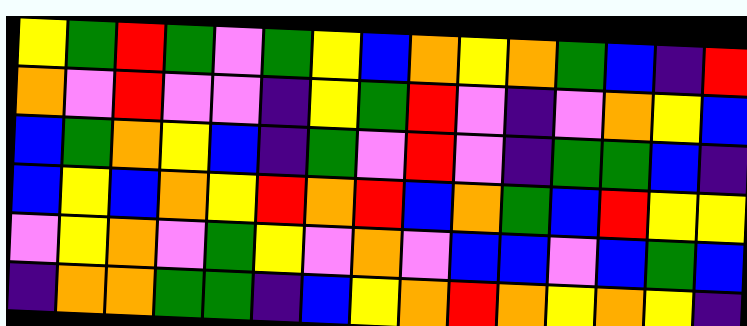[["yellow", "green", "red", "green", "violet", "green", "yellow", "blue", "orange", "yellow", "orange", "green", "blue", "indigo", "red"], ["orange", "violet", "red", "violet", "violet", "indigo", "yellow", "green", "red", "violet", "indigo", "violet", "orange", "yellow", "blue"], ["blue", "green", "orange", "yellow", "blue", "indigo", "green", "violet", "red", "violet", "indigo", "green", "green", "blue", "indigo"], ["blue", "yellow", "blue", "orange", "yellow", "red", "orange", "red", "blue", "orange", "green", "blue", "red", "yellow", "yellow"], ["violet", "yellow", "orange", "violet", "green", "yellow", "violet", "orange", "violet", "blue", "blue", "violet", "blue", "green", "blue"], ["indigo", "orange", "orange", "green", "green", "indigo", "blue", "yellow", "orange", "red", "orange", "yellow", "orange", "yellow", "indigo"]]